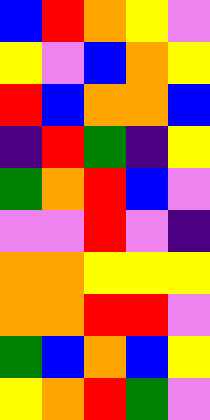[["blue", "red", "orange", "yellow", "violet"], ["yellow", "violet", "blue", "orange", "yellow"], ["red", "blue", "orange", "orange", "blue"], ["indigo", "red", "green", "indigo", "yellow"], ["green", "orange", "red", "blue", "violet"], ["violet", "violet", "red", "violet", "indigo"], ["orange", "orange", "yellow", "yellow", "yellow"], ["orange", "orange", "red", "red", "violet"], ["green", "blue", "orange", "blue", "yellow"], ["yellow", "orange", "red", "green", "violet"]]